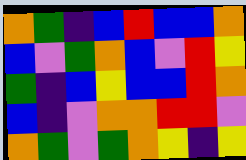[["orange", "green", "indigo", "blue", "red", "blue", "blue", "orange"], ["blue", "violet", "green", "orange", "blue", "violet", "red", "yellow"], ["green", "indigo", "blue", "yellow", "blue", "blue", "red", "orange"], ["blue", "indigo", "violet", "orange", "orange", "red", "red", "violet"], ["orange", "green", "violet", "green", "orange", "yellow", "indigo", "yellow"]]